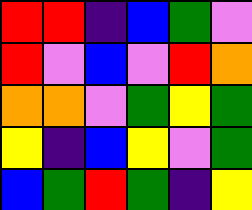[["red", "red", "indigo", "blue", "green", "violet"], ["red", "violet", "blue", "violet", "red", "orange"], ["orange", "orange", "violet", "green", "yellow", "green"], ["yellow", "indigo", "blue", "yellow", "violet", "green"], ["blue", "green", "red", "green", "indigo", "yellow"]]